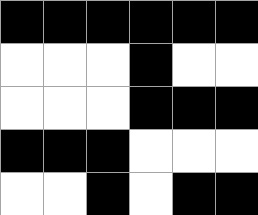[["black", "black", "black", "black", "black", "black"], ["white", "white", "white", "black", "white", "white"], ["white", "white", "white", "black", "black", "black"], ["black", "black", "black", "white", "white", "white"], ["white", "white", "black", "white", "black", "black"]]